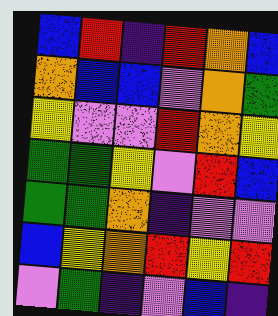[["blue", "red", "indigo", "red", "orange", "blue"], ["orange", "blue", "blue", "violet", "orange", "green"], ["yellow", "violet", "violet", "red", "orange", "yellow"], ["green", "green", "yellow", "violet", "red", "blue"], ["green", "green", "orange", "indigo", "violet", "violet"], ["blue", "yellow", "orange", "red", "yellow", "red"], ["violet", "green", "indigo", "violet", "blue", "indigo"]]